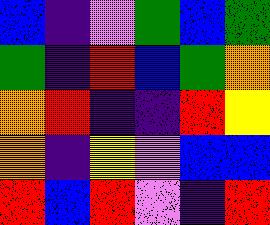[["blue", "indigo", "violet", "green", "blue", "green"], ["green", "indigo", "red", "blue", "green", "orange"], ["orange", "red", "indigo", "indigo", "red", "yellow"], ["orange", "indigo", "yellow", "violet", "blue", "blue"], ["red", "blue", "red", "violet", "indigo", "red"]]